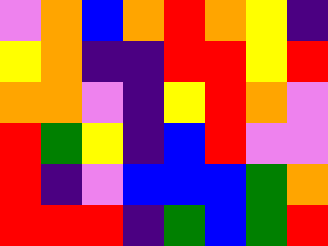[["violet", "orange", "blue", "orange", "red", "orange", "yellow", "indigo"], ["yellow", "orange", "indigo", "indigo", "red", "red", "yellow", "red"], ["orange", "orange", "violet", "indigo", "yellow", "red", "orange", "violet"], ["red", "green", "yellow", "indigo", "blue", "red", "violet", "violet"], ["red", "indigo", "violet", "blue", "blue", "blue", "green", "orange"], ["red", "red", "red", "indigo", "green", "blue", "green", "red"]]